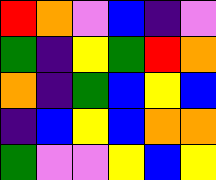[["red", "orange", "violet", "blue", "indigo", "violet"], ["green", "indigo", "yellow", "green", "red", "orange"], ["orange", "indigo", "green", "blue", "yellow", "blue"], ["indigo", "blue", "yellow", "blue", "orange", "orange"], ["green", "violet", "violet", "yellow", "blue", "yellow"]]